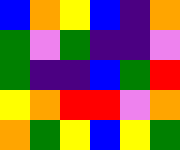[["blue", "orange", "yellow", "blue", "indigo", "orange"], ["green", "violet", "green", "indigo", "indigo", "violet"], ["green", "indigo", "indigo", "blue", "green", "red"], ["yellow", "orange", "red", "red", "violet", "orange"], ["orange", "green", "yellow", "blue", "yellow", "green"]]